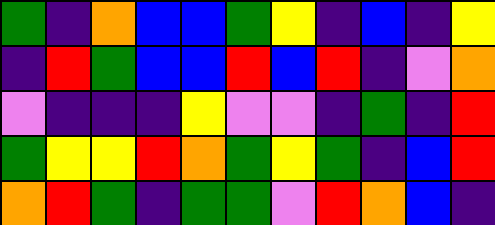[["green", "indigo", "orange", "blue", "blue", "green", "yellow", "indigo", "blue", "indigo", "yellow"], ["indigo", "red", "green", "blue", "blue", "red", "blue", "red", "indigo", "violet", "orange"], ["violet", "indigo", "indigo", "indigo", "yellow", "violet", "violet", "indigo", "green", "indigo", "red"], ["green", "yellow", "yellow", "red", "orange", "green", "yellow", "green", "indigo", "blue", "red"], ["orange", "red", "green", "indigo", "green", "green", "violet", "red", "orange", "blue", "indigo"]]